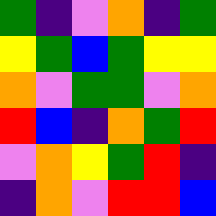[["green", "indigo", "violet", "orange", "indigo", "green"], ["yellow", "green", "blue", "green", "yellow", "yellow"], ["orange", "violet", "green", "green", "violet", "orange"], ["red", "blue", "indigo", "orange", "green", "red"], ["violet", "orange", "yellow", "green", "red", "indigo"], ["indigo", "orange", "violet", "red", "red", "blue"]]